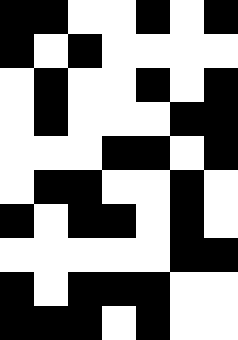[["black", "black", "white", "white", "black", "white", "black"], ["black", "white", "black", "white", "white", "white", "white"], ["white", "black", "white", "white", "black", "white", "black"], ["white", "black", "white", "white", "white", "black", "black"], ["white", "white", "white", "black", "black", "white", "black"], ["white", "black", "black", "white", "white", "black", "white"], ["black", "white", "black", "black", "white", "black", "white"], ["white", "white", "white", "white", "white", "black", "black"], ["black", "white", "black", "black", "black", "white", "white"], ["black", "black", "black", "white", "black", "white", "white"]]